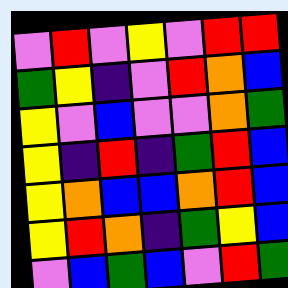[["violet", "red", "violet", "yellow", "violet", "red", "red"], ["green", "yellow", "indigo", "violet", "red", "orange", "blue"], ["yellow", "violet", "blue", "violet", "violet", "orange", "green"], ["yellow", "indigo", "red", "indigo", "green", "red", "blue"], ["yellow", "orange", "blue", "blue", "orange", "red", "blue"], ["yellow", "red", "orange", "indigo", "green", "yellow", "blue"], ["violet", "blue", "green", "blue", "violet", "red", "green"]]